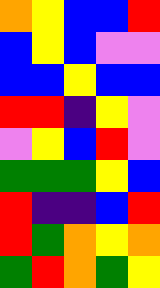[["orange", "yellow", "blue", "blue", "red"], ["blue", "yellow", "blue", "violet", "violet"], ["blue", "blue", "yellow", "blue", "blue"], ["red", "red", "indigo", "yellow", "violet"], ["violet", "yellow", "blue", "red", "violet"], ["green", "green", "green", "yellow", "blue"], ["red", "indigo", "indigo", "blue", "red"], ["red", "green", "orange", "yellow", "orange"], ["green", "red", "orange", "green", "yellow"]]